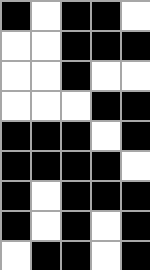[["black", "white", "black", "black", "white"], ["white", "white", "black", "black", "black"], ["white", "white", "black", "white", "white"], ["white", "white", "white", "black", "black"], ["black", "black", "black", "white", "black"], ["black", "black", "black", "black", "white"], ["black", "white", "black", "black", "black"], ["black", "white", "black", "white", "black"], ["white", "black", "black", "white", "black"]]